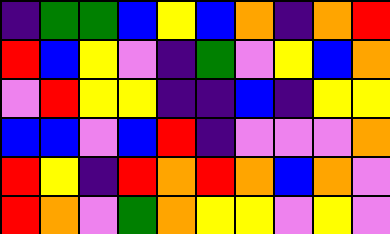[["indigo", "green", "green", "blue", "yellow", "blue", "orange", "indigo", "orange", "red"], ["red", "blue", "yellow", "violet", "indigo", "green", "violet", "yellow", "blue", "orange"], ["violet", "red", "yellow", "yellow", "indigo", "indigo", "blue", "indigo", "yellow", "yellow"], ["blue", "blue", "violet", "blue", "red", "indigo", "violet", "violet", "violet", "orange"], ["red", "yellow", "indigo", "red", "orange", "red", "orange", "blue", "orange", "violet"], ["red", "orange", "violet", "green", "orange", "yellow", "yellow", "violet", "yellow", "violet"]]